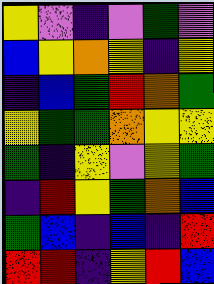[["yellow", "violet", "indigo", "violet", "green", "violet"], ["blue", "yellow", "orange", "yellow", "indigo", "yellow"], ["indigo", "blue", "green", "red", "orange", "green"], ["yellow", "green", "green", "orange", "yellow", "yellow"], ["green", "indigo", "yellow", "violet", "yellow", "green"], ["indigo", "red", "yellow", "green", "orange", "blue"], ["green", "blue", "indigo", "blue", "indigo", "red"], ["red", "red", "indigo", "yellow", "red", "blue"]]